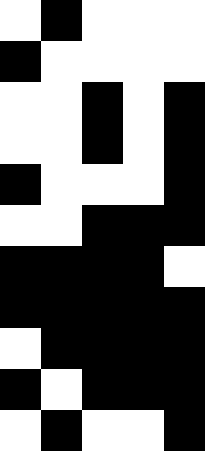[["white", "black", "white", "white", "white"], ["black", "white", "white", "white", "white"], ["white", "white", "black", "white", "black"], ["white", "white", "black", "white", "black"], ["black", "white", "white", "white", "black"], ["white", "white", "black", "black", "black"], ["black", "black", "black", "black", "white"], ["black", "black", "black", "black", "black"], ["white", "black", "black", "black", "black"], ["black", "white", "black", "black", "black"], ["white", "black", "white", "white", "black"]]